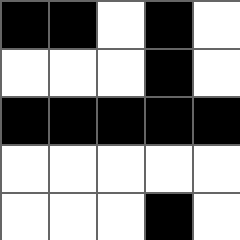[["black", "black", "white", "black", "white"], ["white", "white", "white", "black", "white"], ["black", "black", "black", "black", "black"], ["white", "white", "white", "white", "white"], ["white", "white", "white", "black", "white"]]